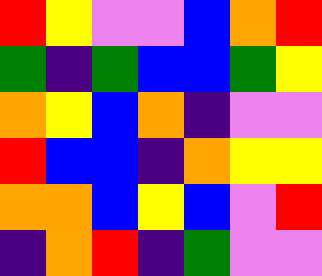[["red", "yellow", "violet", "violet", "blue", "orange", "red"], ["green", "indigo", "green", "blue", "blue", "green", "yellow"], ["orange", "yellow", "blue", "orange", "indigo", "violet", "violet"], ["red", "blue", "blue", "indigo", "orange", "yellow", "yellow"], ["orange", "orange", "blue", "yellow", "blue", "violet", "red"], ["indigo", "orange", "red", "indigo", "green", "violet", "violet"]]